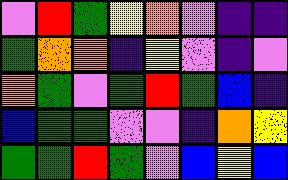[["violet", "red", "green", "yellow", "orange", "violet", "indigo", "indigo"], ["green", "orange", "orange", "indigo", "yellow", "violet", "indigo", "violet"], ["orange", "green", "violet", "green", "red", "green", "blue", "indigo"], ["blue", "green", "green", "violet", "violet", "indigo", "orange", "yellow"], ["green", "green", "red", "green", "violet", "blue", "yellow", "blue"]]